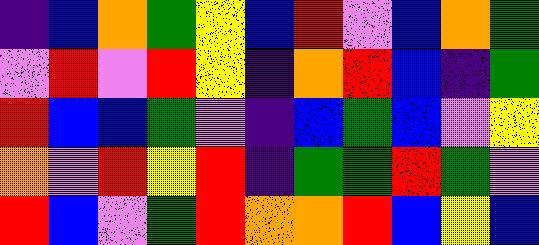[["indigo", "blue", "orange", "green", "yellow", "blue", "red", "violet", "blue", "orange", "green"], ["violet", "red", "violet", "red", "yellow", "indigo", "orange", "red", "blue", "indigo", "green"], ["red", "blue", "blue", "green", "violet", "indigo", "blue", "green", "blue", "violet", "yellow"], ["orange", "violet", "red", "yellow", "red", "indigo", "green", "green", "red", "green", "violet"], ["red", "blue", "violet", "green", "red", "orange", "orange", "red", "blue", "yellow", "blue"]]